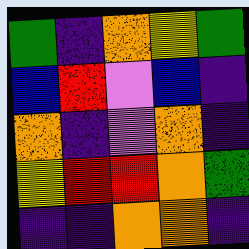[["green", "indigo", "orange", "yellow", "green"], ["blue", "red", "violet", "blue", "indigo"], ["orange", "indigo", "violet", "orange", "indigo"], ["yellow", "red", "red", "orange", "green"], ["indigo", "indigo", "orange", "orange", "indigo"]]